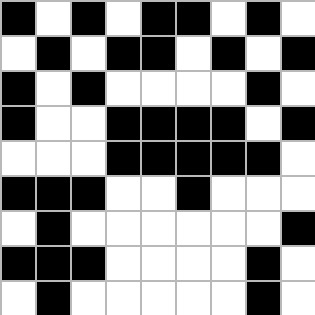[["black", "white", "black", "white", "black", "black", "white", "black", "white"], ["white", "black", "white", "black", "black", "white", "black", "white", "black"], ["black", "white", "black", "white", "white", "white", "white", "black", "white"], ["black", "white", "white", "black", "black", "black", "black", "white", "black"], ["white", "white", "white", "black", "black", "black", "black", "black", "white"], ["black", "black", "black", "white", "white", "black", "white", "white", "white"], ["white", "black", "white", "white", "white", "white", "white", "white", "black"], ["black", "black", "black", "white", "white", "white", "white", "black", "white"], ["white", "black", "white", "white", "white", "white", "white", "black", "white"]]